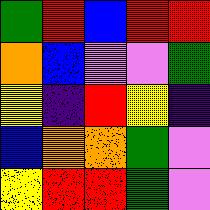[["green", "red", "blue", "red", "red"], ["orange", "blue", "violet", "violet", "green"], ["yellow", "indigo", "red", "yellow", "indigo"], ["blue", "orange", "orange", "green", "violet"], ["yellow", "red", "red", "green", "violet"]]